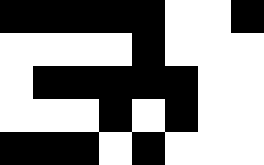[["black", "black", "black", "black", "black", "white", "white", "black"], ["white", "white", "white", "white", "black", "white", "white", "white"], ["white", "black", "black", "black", "black", "black", "white", "white"], ["white", "white", "white", "black", "white", "black", "white", "white"], ["black", "black", "black", "white", "black", "white", "white", "white"]]